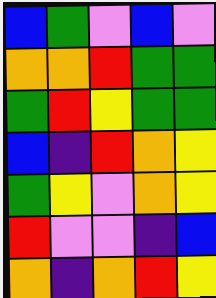[["blue", "green", "violet", "blue", "violet"], ["orange", "orange", "red", "green", "green"], ["green", "red", "yellow", "green", "green"], ["blue", "indigo", "red", "orange", "yellow"], ["green", "yellow", "violet", "orange", "yellow"], ["red", "violet", "violet", "indigo", "blue"], ["orange", "indigo", "orange", "red", "yellow"]]